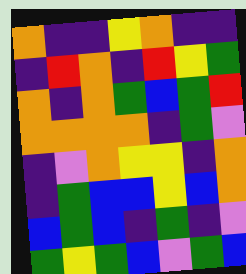[["orange", "indigo", "indigo", "yellow", "orange", "indigo", "indigo"], ["indigo", "red", "orange", "indigo", "red", "yellow", "green"], ["orange", "indigo", "orange", "green", "blue", "green", "red"], ["orange", "orange", "orange", "orange", "indigo", "green", "violet"], ["indigo", "violet", "orange", "yellow", "yellow", "indigo", "orange"], ["indigo", "green", "blue", "blue", "yellow", "blue", "orange"], ["blue", "green", "blue", "indigo", "green", "indigo", "violet"], ["green", "yellow", "green", "blue", "violet", "green", "blue"]]